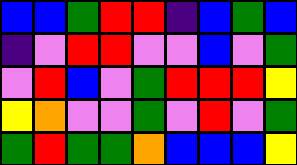[["blue", "blue", "green", "red", "red", "indigo", "blue", "green", "blue"], ["indigo", "violet", "red", "red", "violet", "violet", "blue", "violet", "green"], ["violet", "red", "blue", "violet", "green", "red", "red", "red", "yellow"], ["yellow", "orange", "violet", "violet", "green", "violet", "red", "violet", "green"], ["green", "red", "green", "green", "orange", "blue", "blue", "blue", "yellow"]]